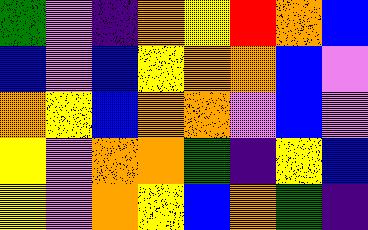[["green", "violet", "indigo", "orange", "yellow", "red", "orange", "blue"], ["blue", "violet", "blue", "yellow", "orange", "orange", "blue", "violet"], ["orange", "yellow", "blue", "orange", "orange", "violet", "blue", "violet"], ["yellow", "violet", "orange", "orange", "green", "indigo", "yellow", "blue"], ["yellow", "violet", "orange", "yellow", "blue", "orange", "green", "indigo"]]